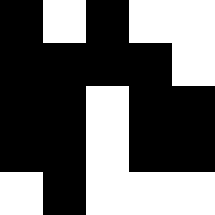[["black", "white", "black", "white", "white"], ["black", "black", "black", "black", "white"], ["black", "black", "white", "black", "black"], ["black", "black", "white", "black", "black"], ["white", "black", "white", "white", "white"]]